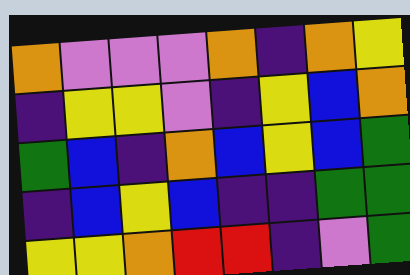[["orange", "violet", "violet", "violet", "orange", "indigo", "orange", "yellow"], ["indigo", "yellow", "yellow", "violet", "indigo", "yellow", "blue", "orange"], ["green", "blue", "indigo", "orange", "blue", "yellow", "blue", "green"], ["indigo", "blue", "yellow", "blue", "indigo", "indigo", "green", "green"], ["yellow", "yellow", "orange", "red", "red", "indigo", "violet", "green"]]